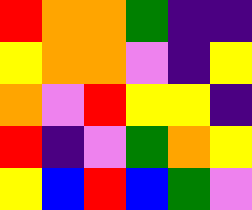[["red", "orange", "orange", "green", "indigo", "indigo"], ["yellow", "orange", "orange", "violet", "indigo", "yellow"], ["orange", "violet", "red", "yellow", "yellow", "indigo"], ["red", "indigo", "violet", "green", "orange", "yellow"], ["yellow", "blue", "red", "blue", "green", "violet"]]